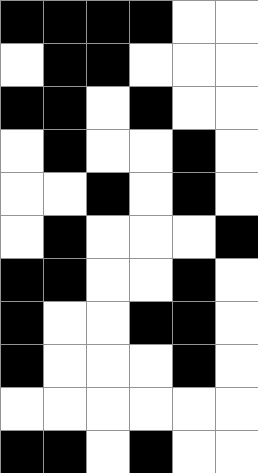[["black", "black", "black", "black", "white", "white"], ["white", "black", "black", "white", "white", "white"], ["black", "black", "white", "black", "white", "white"], ["white", "black", "white", "white", "black", "white"], ["white", "white", "black", "white", "black", "white"], ["white", "black", "white", "white", "white", "black"], ["black", "black", "white", "white", "black", "white"], ["black", "white", "white", "black", "black", "white"], ["black", "white", "white", "white", "black", "white"], ["white", "white", "white", "white", "white", "white"], ["black", "black", "white", "black", "white", "white"]]